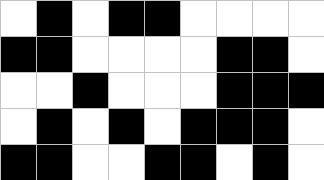[["white", "black", "white", "black", "black", "white", "white", "white", "white"], ["black", "black", "white", "white", "white", "white", "black", "black", "white"], ["white", "white", "black", "white", "white", "white", "black", "black", "black"], ["white", "black", "white", "black", "white", "black", "black", "black", "white"], ["black", "black", "white", "white", "black", "black", "white", "black", "white"]]